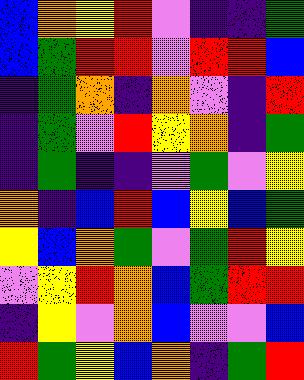[["blue", "orange", "yellow", "red", "violet", "indigo", "indigo", "green"], ["blue", "green", "red", "red", "violet", "red", "red", "blue"], ["indigo", "green", "orange", "indigo", "orange", "violet", "indigo", "red"], ["indigo", "green", "violet", "red", "yellow", "orange", "indigo", "green"], ["indigo", "green", "indigo", "indigo", "violet", "green", "violet", "yellow"], ["orange", "indigo", "blue", "red", "blue", "yellow", "blue", "green"], ["yellow", "blue", "orange", "green", "violet", "green", "red", "yellow"], ["violet", "yellow", "red", "orange", "blue", "green", "red", "red"], ["indigo", "yellow", "violet", "orange", "blue", "violet", "violet", "blue"], ["red", "green", "yellow", "blue", "orange", "indigo", "green", "red"]]